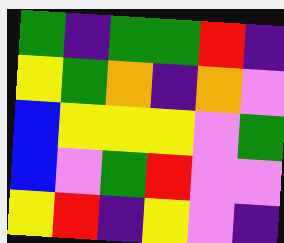[["green", "indigo", "green", "green", "red", "indigo"], ["yellow", "green", "orange", "indigo", "orange", "violet"], ["blue", "yellow", "yellow", "yellow", "violet", "green"], ["blue", "violet", "green", "red", "violet", "violet"], ["yellow", "red", "indigo", "yellow", "violet", "indigo"]]